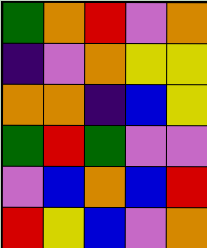[["green", "orange", "red", "violet", "orange"], ["indigo", "violet", "orange", "yellow", "yellow"], ["orange", "orange", "indigo", "blue", "yellow"], ["green", "red", "green", "violet", "violet"], ["violet", "blue", "orange", "blue", "red"], ["red", "yellow", "blue", "violet", "orange"]]